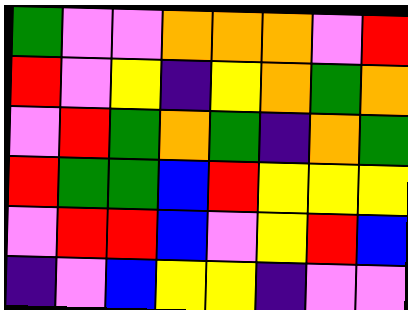[["green", "violet", "violet", "orange", "orange", "orange", "violet", "red"], ["red", "violet", "yellow", "indigo", "yellow", "orange", "green", "orange"], ["violet", "red", "green", "orange", "green", "indigo", "orange", "green"], ["red", "green", "green", "blue", "red", "yellow", "yellow", "yellow"], ["violet", "red", "red", "blue", "violet", "yellow", "red", "blue"], ["indigo", "violet", "blue", "yellow", "yellow", "indigo", "violet", "violet"]]